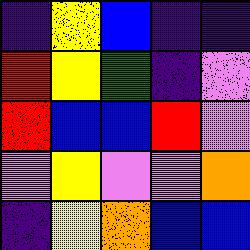[["indigo", "yellow", "blue", "indigo", "indigo"], ["red", "yellow", "green", "indigo", "violet"], ["red", "blue", "blue", "red", "violet"], ["violet", "yellow", "violet", "violet", "orange"], ["indigo", "yellow", "orange", "blue", "blue"]]